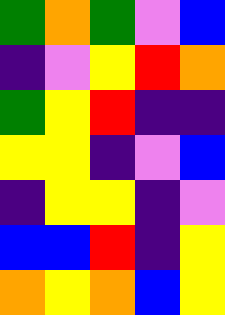[["green", "orange", "green", "violet", "blue"], ["indigo", "violet", "yellow", "red", "orange"], ["green", "yellow", "red", "indigo", "indigo"], ["yellow", "yellow", "indigo", "violet", "blue"], ["indigo", "yellow", "yellow", "indigo", "violet"], ["blue", "blue", "red", "indigo", "yellow"], ["orange", "yellow", "orange", "blue", "yellow"]]